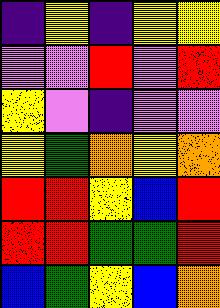[["indigo", "yellow", "indigo", "yellow", "yellow"], ["violet", "violet", "red", "violet", "red"], ["yellow", "violet", "indigo", "violet", "violet"], ["yellow", "green", "orange", "yellow", "orange"], ["red", "red", "yellow", "blue", "red"], ["red", "red", "green", "green", "red"], ["blue", "green", "yellow", "blue", "orange"]]